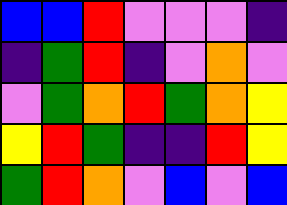[["blue", "blue", "red", "violet", "violet", "violet", "indigo"], ["indigo", "green", "red", "indigo", "violet", "orange", "violet"], ["violet", "green", "orange", "red", "green", "orange", "yellow"], ["yellow", "red", "green", "indigo", "indigo", "red", "yellow"], ["green", "red", "orange", "violet", "blue", "violet", "blue"]]